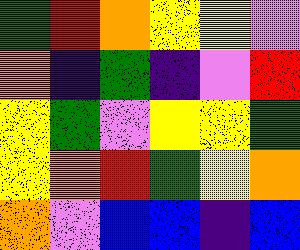[["green", "red", "orange", "yellow", "yellow", "violet"], ["orange", "indigo", "green", "indigo", "violet", "red"], ["yellow", "green", "violet", "yellow", "yellow", "green"], ["yellow", "orange", "red", "green", "yellow", "orange"], ["orange", "violet", "blue", "blue", "indigo", "blue"]]